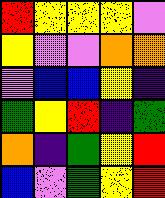[["red", "yellow", "yellow", "yellow", "violet"], ["yellow", "violet", "violet", "orange", "orange"], ["violet", "blue", "blue", "yellow", "indigo"], ["green", "yellow", "red", "indigo", "green"], ["orange", "indigo", "green", "yellow", "red"], ["blue", "violet", "green", "yellow", "red"]]